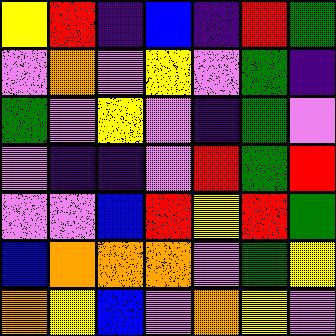[["yellow", "red", "indigo", "blue", "indigo", "red", "green"], ["violet", "orange", "violet", "yellow", "violet", "green", "indigo"], ["green", "violet", "yellow", "violet", "indigo", "green", "violet"], ["violet", "indigo", "indigo", "violet", "red", "green", "red"], ["violet", "violet", "blue", "red", "yellow", "red", "green"], ["blue", "orange", "orange", "orange", "violet", "green", "yellow"], ["orange", "yellow", "blue", "violet", "orange", "yellow", "violet"]]